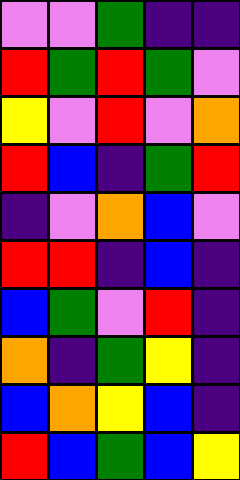[["violet", "violet", "green", "indigo", "indigo"], ["red", "green", "red", "green", "violet"], ["yellow", "violet", "red", "violet", "orange"], ["red", "blue", "indigo", "green", "red"], ["indigo", "violet", "orange", "blue", "violet"], ["red", "red", "indigo", "blue", "indigo"], ["blue", "green", "violet", "red", "indigo"], ["orange", "indigo", "green", "yellow", "indigo"], ["blue", "orange", "yellow", "blue", "indigo"], ["red", "blue", "green", "blue", "yellow"]]